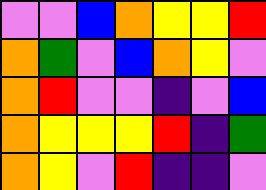[["violet", "violet", "blue", "orange", "yellow", "yellow", "red"], ["orange", "green", "violet", "blue", "orange", "yellow", "violet"], ["orange", "red", "violet", "violet", "indigo", "violet", "blue"], ["orange", "yellow", "yellow", "yellow", "red", "indigo", "green"], ["orange", "yellow", "violet", "red", "indigo", "indigo", "violet"]]